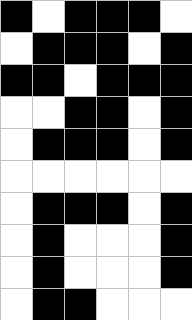[["black", "white", "black", "black", "black", "white"], ["white", "black", "black", "black", "white", "black"], ["black", "black", "white", "black", "black", "black"], ["white", "white", "black", "black", "white", "black"], ["white", "black", "black", "black", "white", "black"], ["white", "white", "white", "white", "white", "white"], ["white", "black", "black", "black", "white", "black"], ["white", "black", "white", "white", "white", "black"], ["white", "black", "white", "white", "white", "black"], ["white", "black", "black", "white", "white", "white"]]